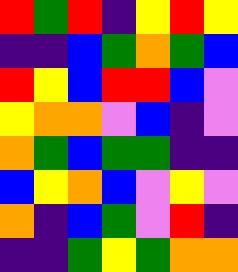[["red", "green", "red", "indigo", "yellow", "red", "yellow"], ["indigo", "indigo", "blue", "green", "orange", "green", "blue"], ["red", "yellow", "blue", "red", "red", "blue", "violet"], ["yellow", "orange", "orange", "violet", "blue", "indigo", "violet"], ["orange", "green", "blue", "green", "green", "indigo", "indigo"], ["blue", "yellow", "orange", "blue", "violet", "yellow", "violet"], ["orange", "indigo", "blue", "green", "violet", "red", "indigo"], ["indigo", "indigo", "green", "yellow", "green", "orange", "orange"]]